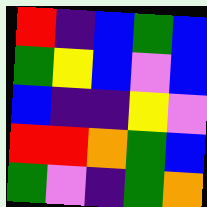[["red", "indigo", "blue", "green", "blue"], ["green", "yellow", "blue", "violet", "blue"], ["blue", "indigo", "indigo", "yellow", "violet"], ["red", "red", "orange", "green", "blue"], ["green", "violet", "indigo", "green", "orange"]]